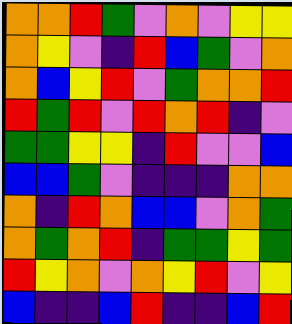[["orange", "orange", "red", "green", "violet", "orange", "violet", "yellow", "yellow"], ["orange", "yellow", "violet", "indigo", "red", "blue", "green", "violet", "orange"], ["orange", "blue", "yellow", "red", "violet", "green", "orange", "orange", "red"], ["red", "green", "red", "violet", "red", "orange", "red", "indigo", "violet"], ["green", "green", "yellow", "yellow", "indigo", "red", "violet", "violet", "blue"], ["blue", "blue", "green", "violet", "indigo", "indigo", "indigo", "orange", "orange"], ["orange", "indigo", "red", "orange", "blue", "blue", "violet", "orange", "green"], ["orange", "green", "orange", "red", "indigo", "green", "green", "yellow", "green"], ["red", "yellow", "orange", "violet", "orange", "yellow", "red", "violet", "yellow"], ["blue", "indigo", "indigo", "blue", "red", "indigo", "indigo", "blue", "red"]]